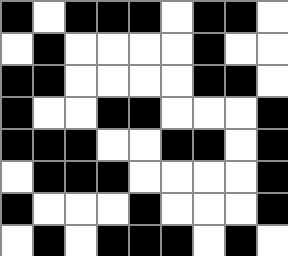[["black", "white", "black", "black", "black", "white", "black", "black", "white"], ["white", "black", "white", "white", "white", "white", "black", "white", "white"], ["black", "black", "white", "white", "white", "white", "black", "black", "white"], ["black", "white", "white", "black", "black", "white", "white", "white", "black"], ["black", "black", "black", "white", "white", "black", "black", "white", "black"], ["white", "black", "black", "black", "white", "white", "white", "white", "black"], ["black", "white", "white", "white", "black", "white", "white", "white", "black"], ["white", "black", "white", "black", "black", "black", "white", "black", "white"]]